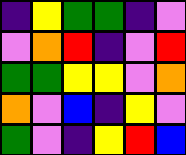[["indigo", "yellow", "green", "green", "indigo", "violet"], ["violet", "orange", "red", "indigo", "violet", "red"], ["green", "green", "yellow", "yellow", "violet", "orange"], ["orange", "violet", "blue", "indigo", "yellow", "violet"], ["green", "violet", "indigo", "yellow", "red", "blue"]]